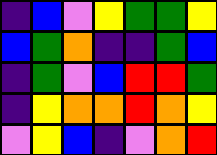[["indigo", "blue", "violet", "yellow", "green", "green", "yellow"], ["blue", "green", "orange", "indigo", "indigo", "green", "blue"], ["indigo", "green", "violet", "blue", "red", "red", "green"], ["indigo", "yellow", "orange", "orange", "red", "orange", "yellow"], ["violet", "yellow", "blue", "indigo", "violet", "orange", "red"]]